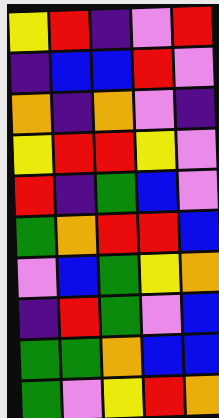[["yellow", "red", "indigo", "violet", "red"], ["indigo", "blue", "blue", "red", "violet"], ["orange", "indigo", "orange", "violet", "indigo"], ["yellow", "red", "red", "yellow", "violet"], ["red", "indigo", "green", "blue", "violet"], ["green", "orange", "red", "red", "blue"], ["violet", "blue", "green", "yellow", "orange"], ["indigo", "red", "green", "violet", "blue"], ["green", "green", "orange", "blue", "blue"], ["green", "violet", "yellow", "red", "orange"]]